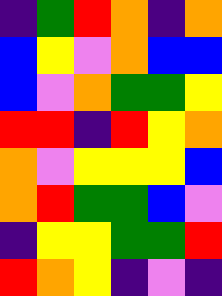[["indigo", "green", "red", "orange", "indigo", "orange"], ["blue", "yellow", "violet", "orange", "blue", "blue"], ["blue", "violet", "orange", "green", "green", "yellow"], ["red", "red", "indigo", "red", "yellow", "orange"], ["orange", "violet", "yellow", "yellow", "yellow", "blue"], ["orange", "red", "green", "green", "blue", "violet"], ["indigo", "yellow", "yellow", "green", "green", "red"], ["red", "orange", "yellow", "indigo", "violet", "indigo"]]